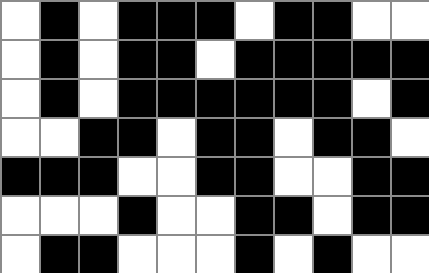[["white", "black", "white", "black", "black", "black", "white", "black", "black", "white", "white"], ["white", "black", "white", "black", "black", "white", "black", "black", "black", "black", "black"], ["white", "black", "white", "black", "black", "black", "black", "black", "black", "white", "black"], ["white", "white", "black", "black", "white", "black", "black", "white", "black", "black", "white"], ["black", "black", "black", "white", "white", "black", "black", "white", "white", "black", "black"], ["white", "white", "white", "black", "white", "white", "black", "black", "white", "black", "black"], ["white", "black", "black", "white", "white", "white", "black", "white", "black", "white", "white"]]